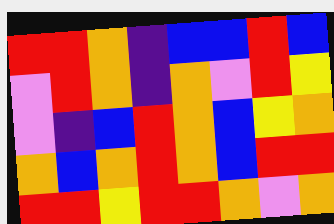[["red", "red", "orange", "indigo", "blue", "blue", "red", "blue"], ["violet", "red", "orange", "indigo", "orange", "violet", "red", "yellow"], ["violet", "indigo", "blue", "red", "orange", "blue", "yellow", "orange"], ["orange", "blue", "orange", "red", "orange", "blue", "red", "red"], ["red", "red", "yellow", "red", "red", "orange", "violet", "orange"]]